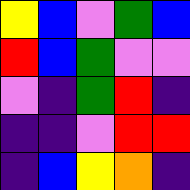[["yellow", "blue", "violet", "green", "blue"], ["red", "blue", "green", "violet", "violet"], ["violet", "indigo", "green", "red", "indigo"], ["indigo", "indigo", "violet", "red", "red"], ["indigo", "blue", "yellow", "orange", "indigo"]]